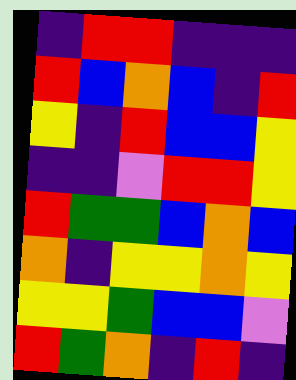[["indigo", "red", "red", "indigo", "indigo", "indigo"], ["red", "blue", "orange", "blue", "indigo", "red"], ["yellow", "indigo", "red", "blue", "blue", "yellow"], ["indigo", "indigo", "violet", "red", "red", "yellow"], ["red", "green", "green", "blue", "orange", "blue"], ["orange", "indigo", "yellow", "yellow", "orange", "yellow"], ["yellow", "yellow", "green", "blue", "blue", "violet"], ["red", "green", "orange", "indigo", "red", "indigo"]]